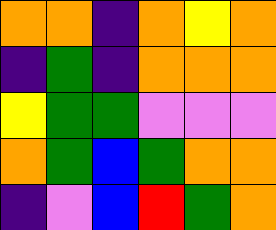[["orange", "orange", "indigo", "orange", "yellow", "orange"], ["indigo", "green", "indigo", "orange", "orange", "orange"], ["yellow", "green", "green", "violet", "violet", "violet"], ["orange", "green", "blue", "green", "orange", "orange"], ["indigo", "violet", "blue", "red", "green", "orange"]]